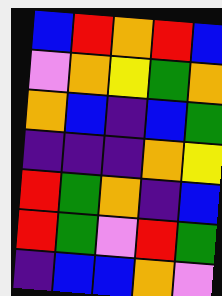[["blue", "red", "orange", "red", "blue"], ["violet", "orange", "yellow", "green", "orange"], ["orange", "blue", "indigo", "blue", "green"], ["indigo", "indigo", "indigo", "orange", "yellow"], ["red", "green", "orange", "indigo", "blue"], ["red", "green", "violet", "red", "green"], ["indigo", "blue", "blue", "orange", "violet"]]